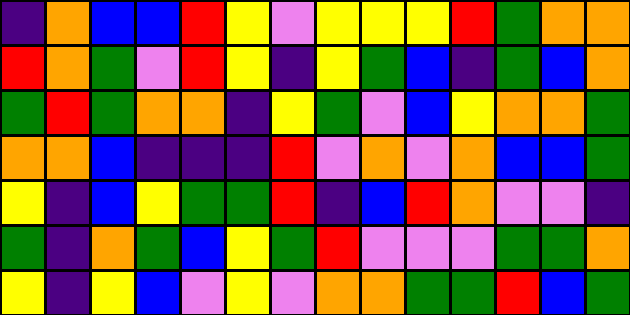[["indigo", "orange", "blue", "blue", "red", "yellow", "violet", "yellow", "yellow", "yellow", "red", "green", "orange", "orange"], ["red", "orange", "green", "violet", "red", "yellow", "indigo", "yellow", "green", "blue", "indigo", "green", "blue", "orange"], ["green", "red", "green", "orange", "orange", "indigo", "yellow", "green", "violet", "blue", "yellow", "orange", "orange", "green"], ["orange", "orange", "blue", "indigo", "indigo", "indigo", "red", "violet", "orange", "violet", "orange", "blue", "blue", "green"], ["yellow", "indigo", "blue", "yellow", "green", "green", "red", "indigo", "blue", "red", "orange", "violet", "violet", "indigo"], ["green", "indigo", "orange", "green", "blue", "yellow", "green", "red", "violet", "violet", "violet", "green", "green", "orange"], ["yellow", "indigo", "yellow", "blue", "violet", "yellow", "violet", "orange", "orange", "green", "green", "red", "blue", "green"]]